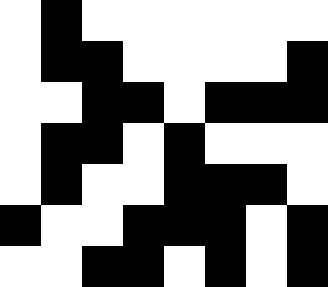[["white", "black", "white", "white", "white", "white", "white", "white"], ["white", "black", "black", "white", "white", "white", "white", "black"], ["white", "white", "black", "black", "white", "black", "black", "black"], ["white", "black", "black", "white", "black", "white", "white", "white"], ["white", "black", "white", "white", "black", "black", "black", "white"], ["black", "white", "white", "black", "black", "black", "white", "black"], ["white", "white", "black", "black", "white", "black", "white", "black"]]